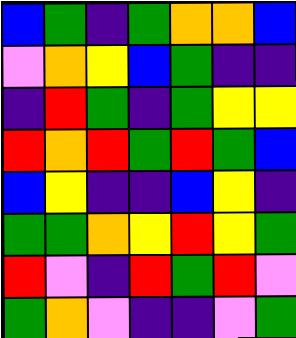[["blue", "green", "indigo", "green", "orange", "orange", "blue"], ["violet", "orange", "yellow", "blue", "green", "indigo", "indigo"], ["indigo", "red", "green", "indigo", "green", "yellow", "yellow"], ["red", "orange", "red", "green", "red", "green", "blue"], ["blue", "yellow", "indigo", "indigo", "blue", "yellow", "indigo"], ["green", "green", "orange", "yellow", "red", "yellow", "green"], ["red", "violet", "indigo", "red", "green", "red", "violet"], ["green", "orange", "violet", "indigo", "indigo", "violet", "green"]]